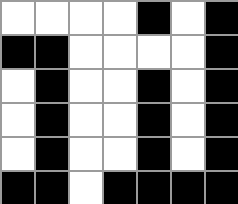[["white", "white", "white", "white", "black", "white", "black"], ["black", "black", "white", "white", "white", "white", "black"], ["white", "black", "white", "white", "black", "white", "black"], ["white", "black", "white", "white", "black", "white", "black"], ["white", "black", "white", "white", "black", "white", "black"], ["black", "black", "white", "black", "black", "black", "black"]]